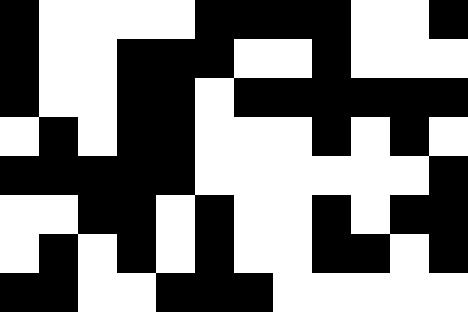[["black", "white", "white", "white", "white", "black", "black", "black", "black", "white", "white", "black"], ["black", "white", "white", "black", "black", "black", "white", "white", "black", "white", "white", "white"], ["black", "white", "white", "black", "black", "white", "black", "black", "black", "black", "black", "black"], ["white", "black", "white", "black", "black", "white", "white", "white", "black", "white", "black", "white"], ["black", "black", "black", "black", "black", "white", "white", "white", "white", "white", "white", "black"], ["white", "white", "black", "black", "white", "black", "white", "white", "black", "white", "black", "black"], ["white", "black", "white", "black", "white", "black", "white", "white", "black", "black", "white", "black"], ["black", "black", "white", "white", "black", "black", "black", "white", "white", "white", "white", "white"]]